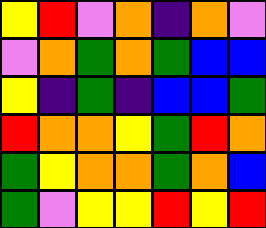[["yellow", "red", "violet", "orange", "indigo", "orange", "violet"], ["violet", "orange", "green", "orange", "green", "blue", "blue"], ["yellow", "indigo", "green", "indigo", "blue", "blue", "green"], ["red", "orange", "orange", "yellow", "green", "red", "orange"], ["green", "yellow", "orange", "orange", "green", "orange", "blue"], ["green", "violet", "yellow", "yellow", "red", "yellow", "red"]]